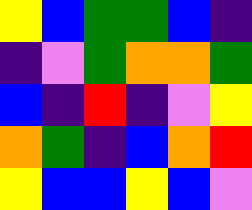[["yellow", "blue", "green", "green", "blue", "indigo"], ["indigo", "violet", "green", "orange", "orange", "green"], ["blue", "indigo", "red", "indigo", "violet", "yellow"], ["orange", "green", "indigo", "blue", "orange", "red"], ["yellow", "blue", "blue", "yellow", "blue", "violet"]]